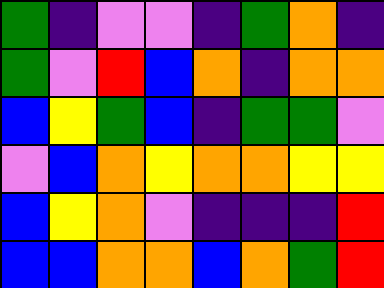[["green", "indigo", "violet", "violet", "indigo", "green", "orange", "indigo"], ["green", "violet", "red", "blue", "orange", "indigo", "orange", "orange"], ["blue", "yellow", "green", "blue", "indigo", "green", "green", "violet"], ["violet", "blue", "orange", "yellow", "orange", "orange", "yellow", "yellow"], ["blue", "yellow", "orange", "violet", "indigo", "indigo", "indigo", "red"], ["blue", "blue", "orange", "orange", "blue", "orange", "green", "red"]]